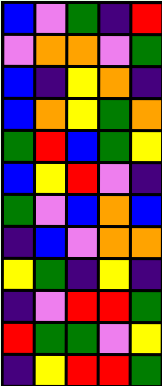[["blue", "violet", "green", "indigo", "red"], ["violet", "orange", "orange", "violet", "green"], ["blue", "indigo", "yellow", "orange", "indigo"], ["blue", "orange", "yellow", "green", "orange"], ["green", "red", "blue", "green", "yellow"], ["blue", "yellow", "red", "violet", "indigo"], ["green", "violet", "blue", "orange", "blue"], ["indigo", "blue", "violet", "orange", "orange"], ["yellow", "green", "indigo", "yellow", "indigo"], ["indigo", "violet", "red", "red", "green"], ["red", "green", "green", "violet", "yellow"], ["indigo", "yellow", "red", "red", "green"]]